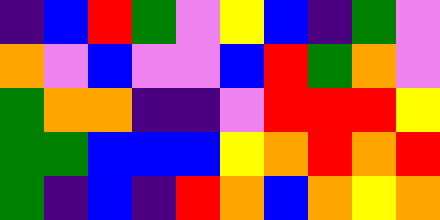[["indigo", "blue", "red", "green", "violet", "yellow", "blue", "indigo", "green", "violet"], ["orange", "violet", "blue", "violet", "violet", "blue", "red", "green", "orange", "violet"], ["green", "orange", "orange", "indigo", "indigo", "violet", "red", "red", "red", "yellow"], ["green", "green", "blue", "blue", "blue", "yellow", "orange", "red", "orange", "red"], ["green", "indigo", "blue", "indigo", "red", "orange", "blue", "orange", "yellow", "orange"]]